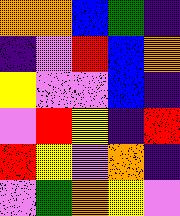[["orange", "orange", "blue", "green", "indigo"], ["indigo", "violet", "red", "blue", "orange"], ["yellow", "violet", "violet", "blue", "indigo"], ["violet", "red", "yellow", "indigo", "red"], ["red", "yellow", "violet", "orange", "indigo"], ["violet", "green", "orange", "yellow", "violet"]]